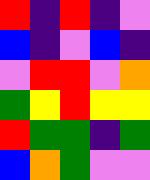[["red", "indigo", "red", "indigo", "violet"], ["blue", "indigo", "violet", "blue", "indigo"], ["violet", "red", "red", "violet", "orange"], ["green", "yellow", "red", "yellow", "yellow"], ["red", "green", "green", "indigo", "green"], ["blue", "orange", "green", "violet", "violet"]]